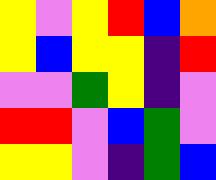[["yellow", "violet", "yellow", "red", "blue", "orange"], ["yellow", "blue", "yellow", "yellow", "indigo", "red"], ["violet", "violet", "green", "yellow", "indigo", "violet"], ["red", "red", "violet", "blue", "green", "violet"], ["yellow", "yellow", "violet", "indigo", "green", "blue"]]